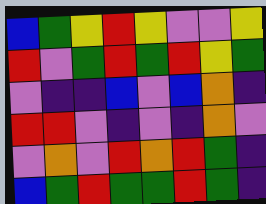[["blue", "green", "yellow", "red", "yellow", "violet", "violet", "yellow"], ["red", "violet", "green", "red", "green", "red", "yellow", "green"], ["violet", "indigo", "indigo", "blue", "violet", "blue", "orange", "indigo"], ["red", "red", "violet", "indigo", "violet", "indigo", "orange", "violet"], ["violet", "orange", "violet", "red", "orange", "red", "green", "indigo"], ["blue", "green", "red", "green", "green", "red", "green", "indigo"]]